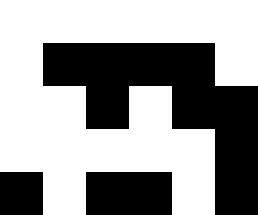[["white", "white", "white", "white", "white", "white"], ["white", "black", "black", "black", "black", "white"], ["white", "white", "black", "white", "black", "black"], ["white", "white", "white", "white", "white", "black"], ["black", "white", "black", "black", "white", "black"]]